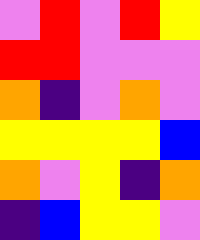[["violet", "red", "violet", "red", "yellow"], ["red", "red", "violet", "violet", "violet"], ["orange", "indigo", "violet", "orange", "violet"], ["yellow", "yellow", "yellow", "yellow", "blue"], ["orange", "violet", "yellow", "indigo", "orange"], ["indigo", "blue", "yellow", "yellow", "violet"]]